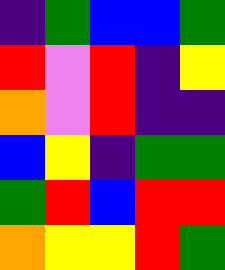[["indigo", "green", "blue", "blue", "green"], ["red", "violet", "red", "indigo", "yellow"], ["orange", "violet", "red", "indigo", "indigo"], ["blue", "yellow", "indigo", "green", "green"], ["green", "red", "blue", "red", "red"], ["orange", "yellow", "yellow", "red", "green"]]